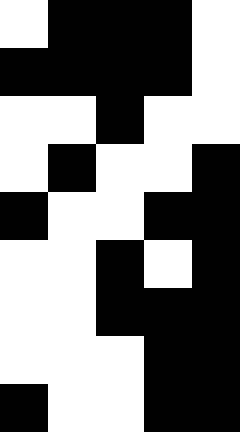[["white", "black", "black", "black", "white"], ["black", "black", "black", "black", "white"], ["white", "white", "black", "white", "white"], ["white", "black", "white", "white", "black"], ["black", "white", "white", "black", "black"], ["white", "white", "black", "white", "black"], ["white", "white", "black", "black", "black"], ["white", "white", "white", "black", "black"], ["black", "white", "white", "black", "black"]]